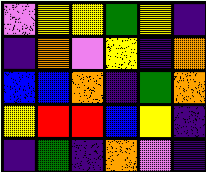[["violet", "yellow", "yellow", "green", "yellow", "indigo"], ["indigo", "orange", "violet", "yellow", "indigo", "orange"], ["blue", "blue", "orange", "indigo", "green", "orange"], ["yellow", "red", "red", "blue", "yellow", "indigo"], ["indigo", "green", "indigo", "orange", "violet", "indigo"]]